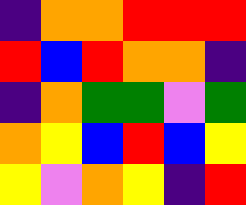[["indigo", "orange", "orange", "red", "red", "red"], ["red", "blue", "red", "orange", "orange", "indigo"], ["indigo", "orange", "green", "green", "violet", "green"], ["orange", "yellow", "blue", "red", "blue", "yellow"], ["yellow", "violet", "orange", "yellow", "indigo", "red"]]